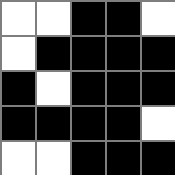[["white", "white", "black", "black", "white"], ["white", "black", "black", "black", "black"], ["black", "white", "black", "black", "black"], ["black", "black", "black", "black", "white"], ["white", "white", "black", "black", "black"]]